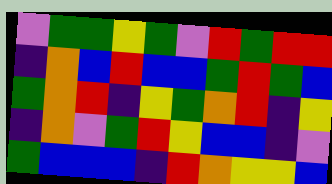[["violet", "green", "green", "yellow", "green", "violet", "red", "green", "red", "red"], ["indigo", "orange", "blue", "red", "blue", "blue", "green", "red", "green", "blue"], ["green", "orange", "red", "indigo", "yellow", "green", "orange", "red", "indigo", "yellow"], ["indigo", "orange", "violet", "green", "red", "yellow", "blue", "blue", "indigo", "violet"], ["green", "blue", "blue", "blue", "indigo", "red", "orange", "yellow", "yellow", "blue"]]